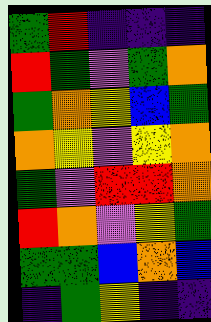[["green", "red", "indigo", "indigo", "indigo"], ["red", "green", "violet", "green", "orange"], ["green", "orange", "yellow", "blue", "green"], ["orange", "yellow", "violet", "yellow", "orange"], ["green", "violet", "red", "red", "orange"], ["red", "orange", "violet", "yellow", "green"], ["green", "green", "blue", "orange", "blue"], ["indigo", "green", "yellow", "indigo", "indigo"]]